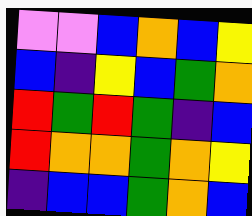[["violet", "violet", "blue", "orange", "blue", "yellow"], ["blue", "indigo", "yellow", "blue", "green", "orange"], ["red", "green", "red", "green", "indigo", "blue"], ["red", "orange", "orange", "green", "orange", "yellow"], ["indigo", "blue", "blue", "green", "orange", "blue"]]